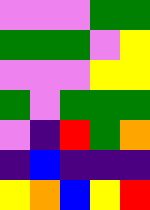[["violet", "violet", "violet", "green", "green"], ["green", "green", "green", "violet", "yellow"], ["violet", "violet", "violet", "yellow", "yellow"], ["green", "violet", "green", "green", "green"], ["violet", "indigo", "red", "green", "orange"], ["indigo", "blue", "indigo", "indigo", "indigo"], ["yellow", "orange", "blue", "yellow", "red"]]